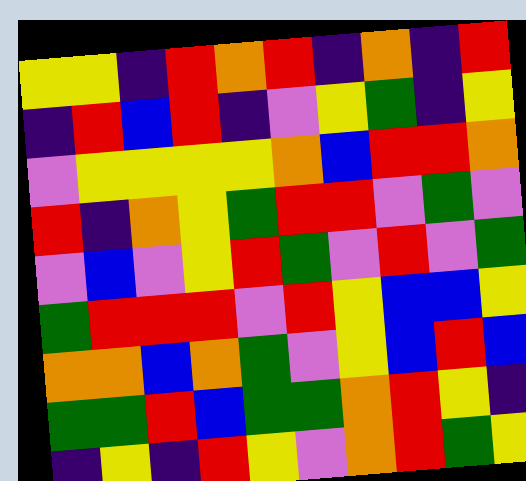[["yellow", "yellow", "indigo", "red", "orange", "red", "indigo", "orange", "indigo", "red"], ["indigo", "red", "blue", "red", "indigo", "violet", "yellow", "green", "indigo", "yellow"], ["violet", "yellow", "yellow", "yellow", "yellow", "orange", "blue", "red", "red", "orange"], ["red", "indigo", "orange", "yellow", "green", "red", "red", "violet", "green", "violet"], ["violet", "blue", "violet", "yellow", "red", "green", "violet", "red", "violet", "green"], ["green", "red", "red", "red", "violet", "red", "yellow", "blue", "blue", "yellow"], ["orange", "orange", "blue", "orange", "green", "violet", "yellow", "blue", "red", "blue"], ["green", "green", "red", "blue", "green", "green", "orange", "red", "yellow", "indigo"], ["indigo", "yellow", "indigo", "red", "yellow", "violet", "orange", "red", "green", "yellow"]]